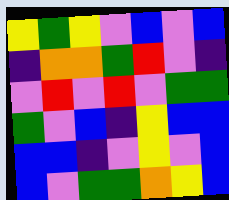[["yellow", "green", "yellow", "violet", "blue", "violet", "blue"], ["indigo", "orange", "orange", "green", "red", "violet", "indigo"], ["violet", "red", "violet", "red", "violet", "green", "green"], ["green", "violet", "blue", "indigo", "yellow", "blue", "blue"], ["blue", "blue", "indigo", "violet", "yellow", "violet", "blue"], ["blue", "violet", "green", "green", "orange", "yellow", "blue"]]